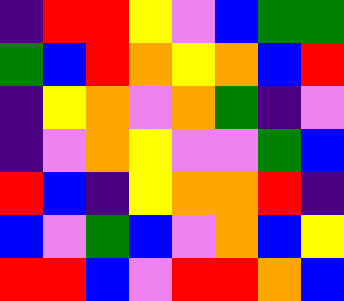[["indigo", "red", "red", "yellow", "violet", "blue", "green", "green"], ["green", "blue", "red", "orange", "yellow", "orange", "blue", "red"], ["indigo", "yellow", "orange", "violet", "orange", "green", "indigo", "violet"], ["indigo", "violet", "orange", "yellow", "violet", "violet", "green", "blue"], ["red", "blue", "indigo", "yellow", "orange", "orange", "red", "indigo"], ["blue", "violet", "green", "blue", "violet", "orange", "blue", "yellow"], ["red", "red", "blue", "violet", "red", "red", "orange", "blue"]]